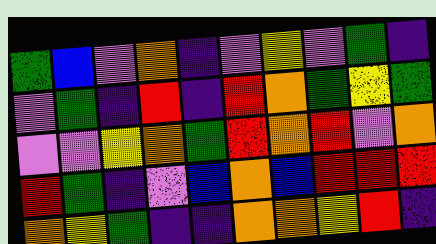[["green", "blue", "violet", "orange", "indigo", "violet", "yellow", "violet", "green", "indigo"], ["violet", "green", "indigo", "red", "indigo", "red", "orange", "green", "yellow", "green"], ["violet", "violet", "yellow", "orange", "green", "red", "orange", "red", "violet", "orange"], ["red", "green", "indigo", "violet", "blue", "orange", "blue", "red", "red", "red"], ["orange", "yellow", "green", "indigo", "indigo", "orange", "orange", "yellow", "red", "indigo"]]